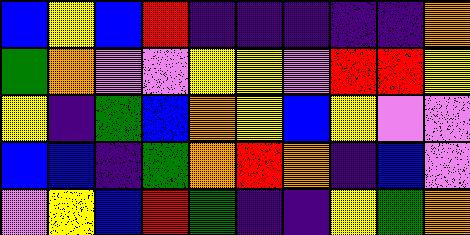[["blue", "yellow", "blue", "red", "indigo", "indigo", "indigo", "indigo", "indigo", "orange"], ["green", "orange", "violet", "violet", "yellow", "yellow", "violet", "red", "red", "yellow"], ["yellow", "indigo", "green", "blue", "orange", "yellow", "blue", "yellow", "violet", "violet"], ["blue", "blue", "indigo", "green", "orange", "red", "orange", "indigo", "blue", "violet"], ["violet", "yellow", "blue", "red", "green", "indigo", "indigo", "yellow", "green", "orange"]]